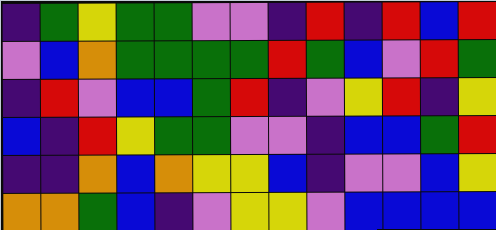[["indigo", "green", "yellow", "green", "green", "violet", "violet", "indigo", "red", "indigo", "red", "blue", "red"], ["violet", "blue", "orange", "green", "green", "green", "green", "red", "green", "blue", "violet", "red", "green"], ["indigo", "red", "violet", "blue", "blue", "green", "red", "indigo", "violet", "yellow", "red", "indigo", "yellow"], ["blue", "indigo", "red", "yellow", "green", "green", "violet", "violet", "indigo", "blue", "blue", "green", "red"], ["indigo", "indigo", "orange", "blue", "orange", "yellow", "yellow", "blue", "indigo", "violet", "violet", "blue", "yellow"], ["orange", "orange", "green", "blue", "indigo", "violet", "yellow", "yellow", "violet", "blue", "blue", "blue", "blue"]]